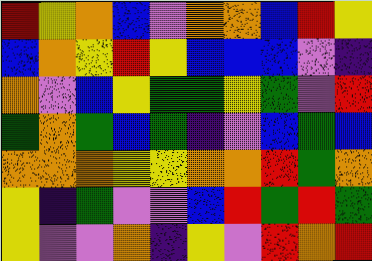[["red", "yellow", "orange", "blue", "violet", "orange", "orange", "blue", "red", "yellow"], ["blue", "orange", "yellow", "red", "yellow", "blue", "blue", "blue", "violet", "indigo"], ["orange", "violet", "blue", "yellow", "green", "green", "yellow", "green", "violet", "red"], ["green", "orange", "green", "blue", "green", "indigo", "violet", "blue", "green", "blue"], ["orange", "orange", "orange", "yellow", "yellow", "orange", "orange", "red", "green", "orange"], ["yellow", "indigo", "green", "violet", "violet", "blue", "red", "green", "red", "green"], ["yellow", "violet", "violet", "orange", "indigo", "yellow", "violet", "red", "orange", "red"]]